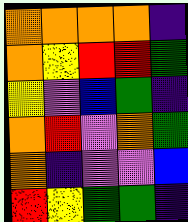[["orange", "orange", "orange", "orange", "indigo"], ["orange", "yellow", "red", "red", "green"], ["yellow", "violet", "blue", "green", "indigo"], ["orange", "red", "violet", "orange", "green"], ["orange", "indigo", "violet", "violet", "blue"], ["red", "yellow", "green", "green", "indigo"]]